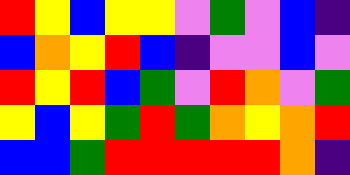[["red", "yellow", "blue", "yellow", "yellow", "violet", "green", "violet", "blue", "indigo"], ["blue", "orange", "yellow", "red", "blue", "indigo", "violet", "violet", "blue", "violet"], ["red", "yellow", "red", "blue", "green", "violet", "red", "orange", "violet", "green"], ["yellow", "blue", "yellow", "green", "red", "green", "orange", "yellow", "orange", "red"], ["blue", "blue", "green", "red", "red", "red", "red", "red", "orange", "indigo"]]